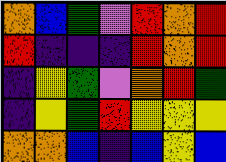[["orange", "blue", "green", "violet", "red", "orange", "red"], ["red", "indigo", "indigo", "indigo", "red", "orange", "red"], ["indigo", "yellow", "green", "violet", "orange", "red", "green"], ["indigo", "yellow", "green", "red", "yellow", "yellow", "yellow"], ["orange", "orange", "blue", "indigo", "blue", "yellow", "blue"]]